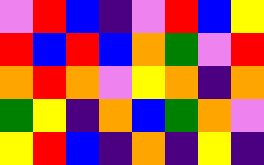[["violet", "red", "blue", "indigo", "violet", "red", "blue", "yellow"], ["red", "blue", "red", "blue", "orange", "green", "violet", "red"], ["orange", "red", "orange", "violet", "yellow", "orange", "indigo", "orange"], ["green", "yellow", "indigo", "orange", "blue", "green", "orange", "violet"], ["yellow", "red", "blue", "indigo", "orange", "indigo", "yellow", "indigo"]]